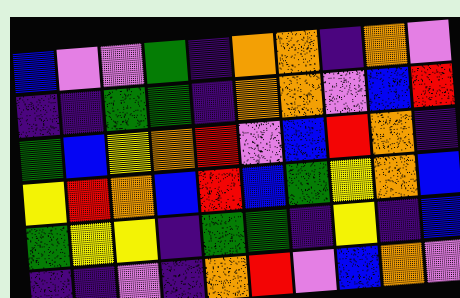[["blue", "violet", "violet", "green", "indigo", "orange", "orange", "indigo", "orange", "violet"], ["indigo", "indigo", "green", "green", "indigo", "orange", "orange", "violet", "blue", "red"], ["green", "blue", "yellow", "orange", "red", "violet", "blue", "red", "orange", "indigo"], ["yellow", "red", "orange", "blue", "red", "blue", "green", "yellow", "orange", "blue"], ["green", "yellow", "yellow", "indigo", "green", "green", "indigo", "yellow", "indigo", "blue"], ["indigo", "indigo", "violet", "indigo", "orange", "red", "violet", "blue", "orange", "violet"]]